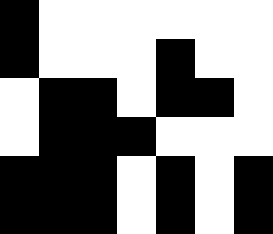[["black", "white", "white", "white", "white", "white", "white"], ["black", "white", "white", "white", "black", "white", "white"], ["white", "black", "black", "white", "black", "black", "white"], ["white", "black", "black", "black", "white", "white", "white"], ["black", "black", "black", "white", "black", "white", "black"], ["black", "black", "black", "white", "black", "white", "black"]]